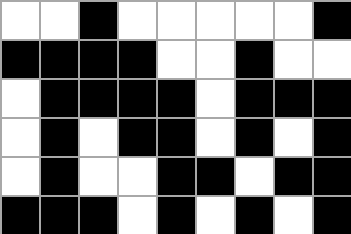[["white", "white", "black", "white", "white", "white", "white", "white", "black"], ["black", "black", "black", "black", "white", "white", "black", "white", "white"], ["white", "black", "black", "black", "black", "white", "black", "black", "black"], ["white", "black", "white", "black", "black", "white", "black", "white", "black"], ["white", "black", "white", "white", "black", "black", "white", "black", "black"], ["black", "black", "black", "white", "black", "white", "black", "white", "black"]]